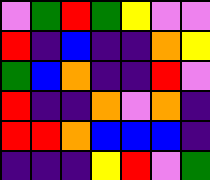[["violet", "green", "red", "green", "yellow", "violet", "violet"], ["red", "indigo", "blue", "indigo", "indigo", "orange", "yellow"], ["green", "blue", "orange", "indigo", "indigo", "red", "violet"], ["red", "indigo", "indigo", "orange", "violet", "orange", "indigo"], ["red", "red", "orange", "blue", "blue", "blue", "indigo"], ["indigo", "indigo", "indigo", "yellow", "red", "violet", "green"]]